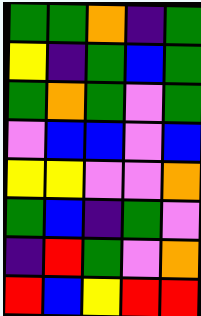[["green", "green", "orange", "indigo", "green"], ["yellow", "indigo", "green", "blue", "green"], ["green", "orange", "green", "violet", "green"], ["violet", "blue", "blue", "violet", "blue"], ["yellow", "yellow", "violet", "violet", "orange"], ["green", "blue", "indigo", "green", "violet"], ["indigo", "red", "green", "violet", "orange"], ["red", "blue", "yellow", "red", "red"]]